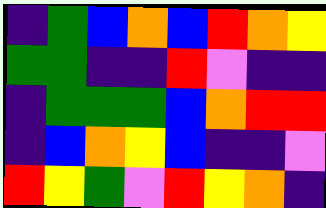[["indigo", "green", "blue", "orange", "blue", "red", "orange", "yellow"], ["green", "green", "indigo", "indigo", "red", "violet", "indigo", "indigo"], ["indigo", "green", "green", "green", "blue", "orange", "red", "red"], ["indigo", "blue", "orange", "yellow", "blue", "indigo", "indigo", "violet"], ["red", "yellow", "green", "violet", "red", "yellow", "orange", "indigo"]]